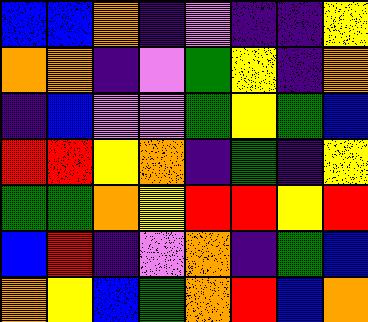[["blue", "blue", "orange", "indigo", "violet", "indigo", "indigo", "yellow"], ["orange", "orange", "indigo", "violet", "green", "yellow", "indigo", "orange"], ["indigo", "blue", "violet", "violet", "green", "yellow", "green", "blue"], ["red", "red", "yellow", "orange", "indigo", "green", "indigo", "yellow"], ["green", "green", "orange", "yellow", "red", "red", "yellow", "red"], ["blue", "red", "indigo", "violet", "orange", "indigo", "green", "blue"], ["orange", "yellow", "blue", "green", "orange", "red", "blue", "orange"]]